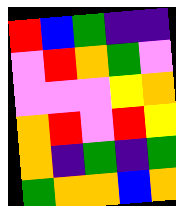[["red", "blue", "green", "indigo", "indigo"], ["violet", "red", "orange", "green", "violet"], ["violet", "violet", "violet", "yellow", "orange"], ["orange", "red", "violet", "red", "yellow"], ["orange", "indigo", "green", "indigo", "green"], ["green", "orange", "orange", "blue", "orange"]]